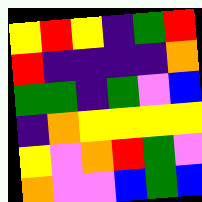[["yellow", "red", "yellow", "indigo", "green", "red"], ["red", "indigo", "indigo", "indigo", "indigo", "orange"], ["green", "green", "indigo", "green", "violet", "blue"], ["indigo", "orange", "yellow", "yellow", "yellow", "yellow"], ["yellow", "violet", "orange", "red", "green", "violet"], ["orange", "violet", "violet", "blue", "green", "blue"]]